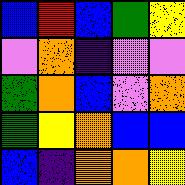[["blue", "red", "blue", "green", "yellow"], ["violet", "orange", "indigo", "violet", "violet"], ["green", "orange", "blue", "violet", "orange"], ["green", "yellow", "orange", "blue", "blue"], ["blue", "indigo", "orange", "orange", "yellow"]]